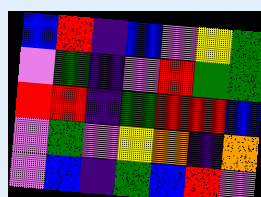[["blue", "red", "indigo", "blue", "violet", "yellow", "green"], ["violet", "green", "indigo", "violet", "red", "green", "green"], ["red", "red", "indigo", "green", "red", "red", "blue"], ["violet", "green", "violet", "yellow", "orange", "indigo", "orange"], ["violet", "blue", "indigo", "green", "blue", "red", "violet"]]